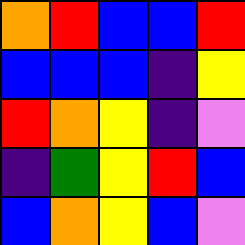[["orange", "red", "blue", "blue", "red"], ["blue", "blue", "blue", "indigo", "yellow"], ["red", "orange", "yellow", "indigo", "violet"], ["indigo", "green", "yellow", "red", "blue"], ["blue", "orange", "yellow", "blue", "violet"]]